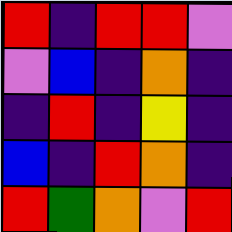[["red", "indigo", "red", "red", "violet"], ["violet", "blue", "indigo", "orange", "indigo"], ["indigo", "red", "indigo", "yellow", "indigo"], ["blue", "indigo", "red", "orange", "indigo"], ["red", "green", "orange", "violet", "red"]]